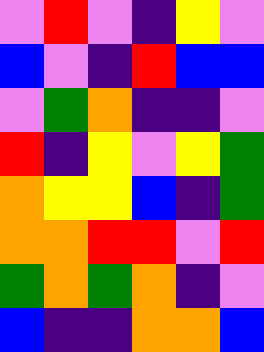[["violet", "red", "violet", "indigo", "yellow", "violet"], ["blue", "violet", "indigo", "red", "blue", "blue"], ["violet", "green", "orange", "indigo", "indigo", "violet"], ["red", "indigo", "yellow", "violet", "yellow", "green"], ["orange", "yellow", "yellow", "blue", "indigo", "green"], ["orange", "orange", "red", "red", "violet", "red"], ["green", "orange", "green", "orange", "indigo", "violet"], ["blue", "indigo", "indigo", "orange", "orange", "blue"]]